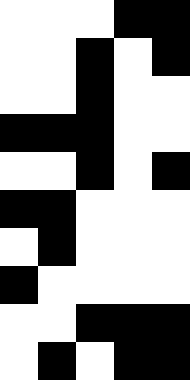[["white", "white", "white", "black", "black"], ["white", "white", "black", "white", "black"], ["white", "white", "black", "white", "white"], ["black", "black", "black", "white", "white"], ["white", "white", "black", "white", "black"], ["black", "black", "white", "white", "white"], ["white", "black", "white", "white", "white"], ["black", "white", "white", "white", "white"], ["white", "white", "black", "black", "black"], ["white", "black", "white", "black", "black"]]